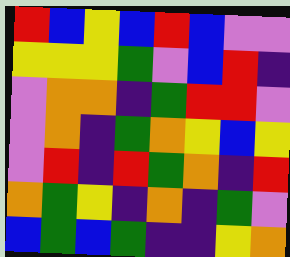[["red", "blue", "yellow", "blue", "red", "blue", "violet", "violet"], ["yellow", "yellow", "yellow", "green", "violet", "blue", "red", "indigo"], ["violet", "orange", "orange", "indigo", "green", "red", "red", "violet"], ["violet", "orange", "indigo", "green", "orange", "yellow", "blue", "yellow"], ["violet", "red", "indigo", "red", "green", "orange", "indigo", "red"], ["orange", "green", "yellow", "indigo", "orange", "indigo", "green", "violet"], ["blue", "green", "blue", "green", "indigo", "indigo", "yellow", "orange"]]